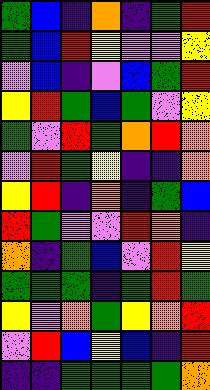[["green", "blue", "indigo", "orange", "indigo", "green", "red"], ["green", "blue", "red", "yellow", "violet", "violet", "yellow"], ["violet", "blue", "indigo", "violet", "blue", "green", "red"], ["yellow", "red", "green", "blue", "green", "violet", "yellow"], ["green", "violet", "red", "green", "orange", "red", "orange"], ["violet", "red", "green", "yellow", "indigo", "indigo", "orange"], ["yellow", "red", "indigo", "orange", "indigo", "green", "blue"], ["red", "green", "violet", "violet", "red", "orange", "indigo"], ["orange", "indigo", "green", "blue", "violet", "red", "yellow"], ["green", "green", "green", "indigo", "green", "red", "green"], ["yellow", "violet", "orange", "green", "yellow", "orange", "red"], ["violet", "red", "blue", "yellow", "blue", "indigo", "red"], ["indigo", "indigo", "green", "green", "green", "green", "orange"]]